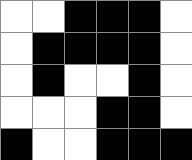[["white", "white", "black", "black", "black", "white"], ["white", "black", "black", "black", "black", "white"], ["white", "black", "white", "white", "black", "white"], ["white", "white", "white", "black", "black", "white"], ["black", "white", "white", "black", "black", "black"]]